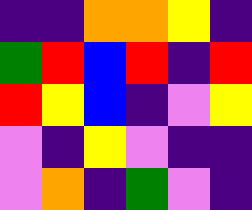[["indigo", "indigo", "orange", "orange", "yellow", "indigo"], ["green", "red", "blue", "red", "indigo", "red"], ["red", "yellow", "blue", "indigo", "violet", "yellow"], ["violet", "indigo", "yellow", "violet", "indigo", "indigo"], ["violet", "orange", "indigo", "green", "violet", "indigo"]]